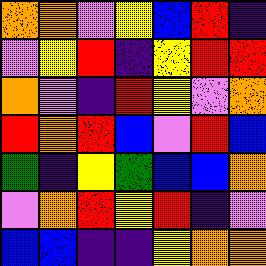[["orange", "orange", "violet", "yellow", "blue", "red", "indigo"], ["violet", "yellow", "red", "indigo", "yellow", "red", "red"], ["orange", "violet", "indigo", "red", "yellow", "violet", "orange"], ["red", "orange", "red", "blue", "violet", "red", "blue"], ["green", "indigo", "yellow", "green", "blue", "blue", "orange"], ["violet", "orange", "red", "yellow", "red", "indigo", "violet"], ["blue", "blue", "indigo", "indigo", "yellow", "orange", "orange"]]